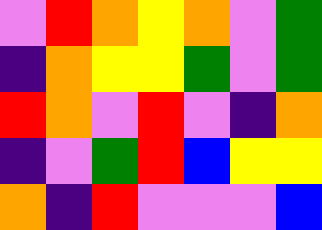[["violet", "red", "orange", "yellow", "orange", "violet", "green"], ["indigo", "orange", "yellow", "yellow", "green", "violet", "green"], ["red", "orange", "violet", "red", "violet", "indigo", "orange"], ["indigo", "violet", "green", "red", "blue", "yellow", "yellow"], ["orange", "indigo", "red", "violet", "violet", "violet", "blue"]]